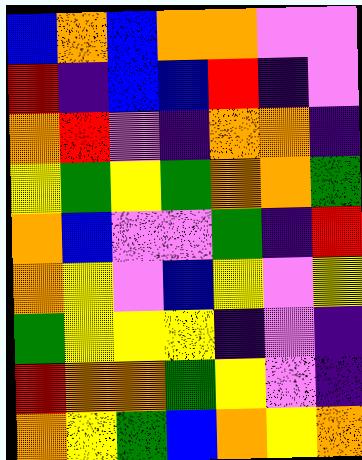[["blue", "orange", "blue", "orange", "orange", "violet", "violet"], ["red", "indigo", "blue", "blue", "red", "indigo", "violet"], ["orange", "red", "violet", "indigo", "orange", "orange", "indigo"], ["yellow", "green", "yellow", "green", "orange", "orange", "green"], ["orange", "blue", "violet", "violet", "green", "indigo", "red"], ["orange", "yellow", "violet", "blue", "yellow", "violet", "yellow"], ["green", "yellow", "yellow", "yellow", "indigo", "violet", "indigo"], ["red", "orange", "orange", "green", "yellow", "violet", "indigo"], ["orange", "yellow", "green", "blue", "orange", "yellow", "orange"]]